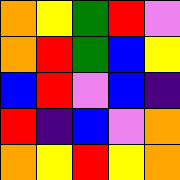[["orange", "yellow", "green", "red", "violet"], ["orange", "red", "green", "blue", "yellow"], ["blue", "red", "violet", "blue", "indigo"], ["red", "indigo", "blue", "violet", "orange"], ["orange", "yellow", "red", "yellow", "orange"]]